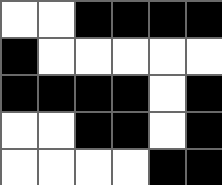[["white", "white", "black", "black", "black", "black"], ["black", "white", "white", "white", "white", "white"], ["black", "black", "black", "black", "white", "black"], ["white", "white", "black", "black", "white", "black"], ["white", "white", "white", "white", "black", "black"]]